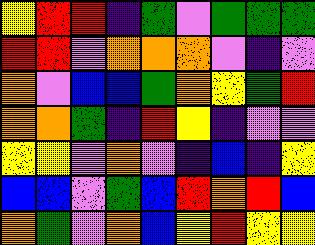[["yellow", "red", "red", "indigo", "green", "violet", "green", "green", "green"], ["red", "red", "violet", "orange", "orange", "orange", "violet", "indigo", "violet"], ["orange", "violet", "blue", "blue", "green", "orange", "yellow", "green", "red"], ["orange", "orange", "green", "indigo", "red", "yellow", "indigo", "violet", "violet"], ["yellow", "yellow", "violet", "orange", "violet", "indigo", "blue", "indigo", "yellow"], ["blue", "blue", "violet", "green", "blue", "red", "orange", "red", "blue"], ["orange", "green", "violet", "orange", "blue", "yellow", "red", "yellow", "yellow"]]